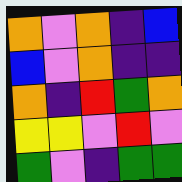[["orange", "violet", "orange", "indigo", "blue"], ["blue", "violet", "orange", "indigo", "indigo"], ["orange", "indigo", "red", "green", "orange"], ["yellow", "yellow", "violet", "red", "violet"], ["green", "violet", "indigo", "green", "green"]]